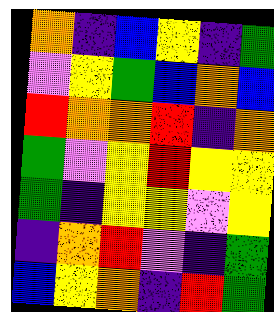[["orange", "indigo", "blue", "yellow", "indigo", "green"], ["violet", "yellow", "green", "blue", "orange", "blue"], ["red", "orange", "orange", "red", "indigo", "orange"], ["green", "violet", "yellow", "red", "yellow", "yellow"], ["green", "indigo", "yellow", "yellow", "violet", "yellow"], ["indigo", "orange", "red", "violet", "indigo", "green"], ["blue", "yellow", "orange", "indigo", "red", "green"]]